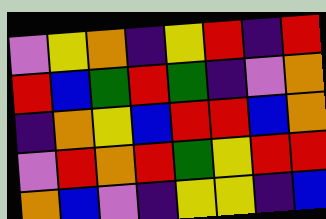[["violet", "yellow", "orange", "indigo", "yellow", "red", "indigo", "red"], ["red", "blue", "green", "red", "green", "indigo", "violet", "orange"], ["indigo", "orange", "yellow", "blue", "red", "red", "blue", "orange"], ["violet", "red", "orange", "red", "green", "yellow", "red", "red"], ["orange", "blue", "violet", "indigo", "yellow", "yellow", "indigo", "blue"]]